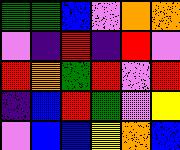[["green", "green", "blue", "violet", "orange", "orange"], ["violet", "indigo", "red", "indigo", "red", "violet"], ["red", "orange", "green", "red", "violet", "red"], ["indigo", "blue", "red", "green", "violet", "yellow"], ["violet", "blue", "blue", "yellow", "orange", "blue"]]